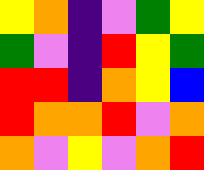[["yellow", "orange", "indigo", "violet", "green", "yellow"], ["green", "violet", "indigo", "red", "yellow", "green"], ["red", "red", "indigo", "orange", "yellow", "blue"], ["red", "orange", "orange", "red", "violet", "orange"], ["orange", "violet", "yellow", "violet", "orange", "red"]]